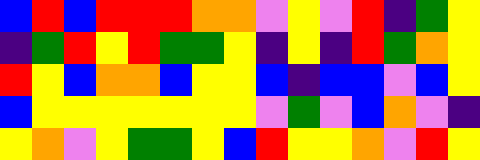[["blue", "red", "blue", "red", "red", "red", "orange", "orange", "violet", "yellow", "violet", "red", "indigo", "green", "yellow"], ["indigo", "green", "red", "yellow", "red", "green", "green", "yellow", "indigo", "yellow", "indigo", "red", "green", "orange", "yellow"], ["red", "yellow", "blue", "orange", "orange", "blue", "yellow", "yellow", "blue", "indigo", "blue", "blue", "violet", "blue", "yellow"], ["blue", "yellow", "yellow", "yellow", "yellow", "yellow", "yellow", "yellow", "violet", "green", "violet", "blue", "orange", "violet", "indigo"], ["yellow", "orange", "violet", "yellow", "green", "green", "yellow", "blue", "red", "yellow", "yellow", "orange", "violet", "red", "yellow"]]